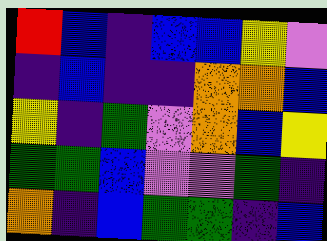[["red", "blue", "indigo", "blue", "blue", "yellow", "violet"], ["indigo", "blue", "indigo", "indigo", "orange", "orange", "blue"], ["yellow", "indigo", "green", "violet", "orange", "blue", "yellow"], ["green", "green", "blue", "violet", "violet", "green", "indigo"], ["orange", "indigo", "blue", "green", "green", "indigo", "blue"]]